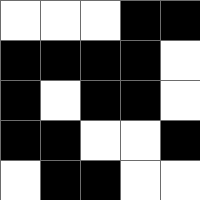[["white", "white", "white", "black", "black"], ["black", "black", "black", "black", "white"], ["black", "white", "black", "black", "white"], ["black", "black", "white", "white", "black"], ["white", "black", "black", "white", "white"]]